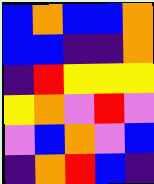[["blue", "orange", "blue", "blue", "orange"], ["blue", "blue", "indigo", "indigo", "orange"], ["indigo", "red", "yellow", "yellow", "yellow"], ["yellow", "orange", "violet", "red", "violet"], ["violet", "blue", "orange", "violet", "blue"], ["indigo", "orange", "red", "blue", "indigo"]]